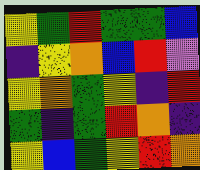[["yellow", "green", "red", "green", "green", "blue"], ["indigo", "yellow", "orange", "blue", "red", "violet"], ["yellow", "orange", "green", "yellow", "indigo", "red"], ["green", "indigo", "green", "red", "orange", "indigo"], ["yellow", "blue", "green", "yellow", "red", "orange"]]